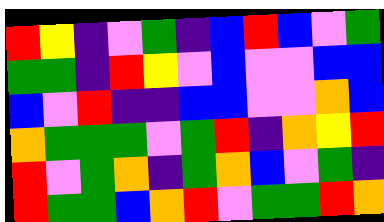[["red", "yellow", "indigo", "violet", "green", "indigo", "blue", "red", "blue", "violet", "green"], ["green", "green", "indigo", "red", "yellow", "violet", "blue", "violet", "violet", "blue", "blue"], ["blue", "violet", "red", "indigo", "indigo", "blue", "blue", "violet", "violet", "orange", "blue"], ["orange", "green", "green", "green", "violet", "green", "red", "indigo", "orange", "yellow", "red"], ["red", "violet", "green", "orange", "indigo", "green", "orange", "blue", "violet", "green", "indigo"], ["red", "green", "green", "blue", "orange", "red", "violet", "green", "green", "red", "orange"]]